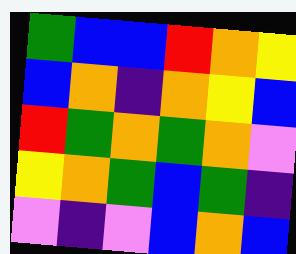[["green", "blue", "blue", "red", "orange", "yellow"], ["blue", "orange", "indigo", "orange", "yellow", "blue"], ["red", "green", "orange", "green", "orange", "violet"], ["yellow", "orange", "green", "blue", "green", "indigo"], ["violet", "indigo", "violet", "blue", "orange", "blue"]]